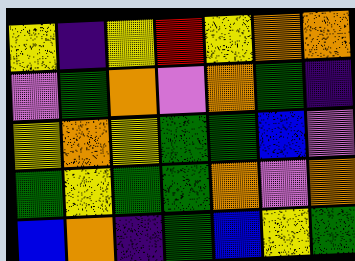[["yellow", "indigo", "yellow", "red", "yellow", "orange", "orange"], ["violet", "green", "orange", "violet", "orange", "green", "indigo"], ["yellow", "orange", "yellow", "green", "green", "blue", "violet"], ["green", "yellow", "green", "green", "orange", "violet", "orange"], ["blue", "orange", "indigo", "green", "blue", "yellow", "green"]]